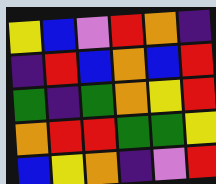[["yellow", "blue", "violet", "red", "orange", "indigo"], ["indigo", "red", "blue", "orange", "blue", "red"], ["green", "indigo", "green", "orange", "yellow", "red"], ["orange", "red", "red", "green", "green", "yellow"], ["blue", "yellow", "orange", "indigo", "violet", "red"]]